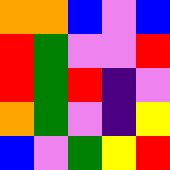[["orange", "orange", "blue", "violet", "blue"], ["red", "green", "violet", "violet", "red"], ["red", "green", "red", "indigo", "violet"], ["orange", "green", "violet", "indigo", "yellow"], ["blue", "violet", "green", "yellow", "red"]]